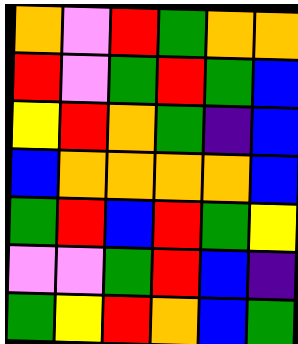[["orange", "violet", "red", "green", "orange", "orange"], ["red", "violet", "green", "red", "green", "blue"], ["yellow", "red", "orange", "green", "indigo", "blue"], ["blue", "orange", "orange", "orange", "orange", "blue"], ["green", "red", "blue", "red", "green", "yellow"], ["violet", "violet", "green", "red", "blue", "indigo"], ["green", "yellow", "red", "orange", "blue", "green"]]